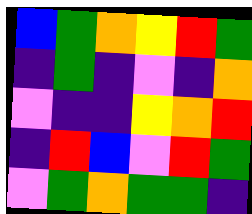[["blue", "green", "orange", "yellow", "red", "green"], ["indigo", "green", "indigo", "violet", "indigo", "orange"], ["violet", "indigo", "indigo", "yellow", "orange", "red"], ["indigo", "red", "blue", "violet", "red", "green"], ["violet", "green", "orange", "green", "green", "indigo"]]